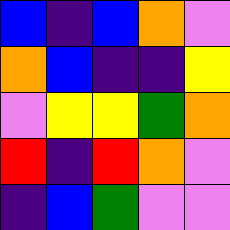[["blue", "indigo", "blue", "orange", "violet"], ["orange", "blue", "indigo", "indigo", "yellow"], ["violet", "yellow", "yellow", "green", "orange"], ["red", "indigo", "red", "orange", "violet"], ["indigo", "blue", "green", "violet", "violet"]]